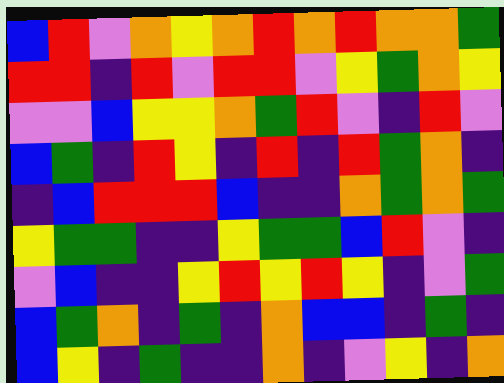[["blue", "red", "violet", "orange", "yellow", "orange", "red", "orange", "red", "orange", "orange", "green"], ["red", "red", "indigo", "red", "violet", "red", "red", "violet", "yellow", "green", "orange", "yellow"], ["violet", "violet", "blue", "yellow", "yellow", "orange", "green", "red", "violet", "indigo", "red", "violet"], ["blue", "green", "indigo", "red", "yellow", "indigo", "red", "indigo", "red", "green", "orange", "indigo"], ["indigo", "blue", "red", "red", "red", "blue", "indigo", "indigo", "orange", "green", "orange", "green"], ["yellow", "green", "green", "indigo", "indigo", "yellow", "green", "green", "blue", "red", "violet", "indigo"], ["violet", "blue", "indigo", "indigo", "yellow", "red", "yellow", "red", "yellow", "indigo", "violet", "green"], ["blue", "green", "orange", "indigo", "green", "indigo", "orange", "blue", "blue", "indigo", "green", "indigo"], ["blue", "yellow", "indigo", "green", "indigo", "indigo", "orange", "indigo", "violet", "yellow", "indigo", "orange"]]